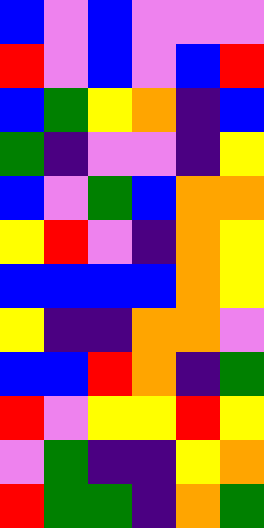[["blue", "violet", "blue", "violet", "violet", "violet"], ["red", "violet", "blue", "violet", "blue", "red"], ["blue", "green", "yellow", "orange", "indigo", "blue"], ["green", "indigo", "violet", "violet", "indigo", "yellow"], ["blue", "violet", "green", "blue", "orange", "orange"], ["yellow", "red", "violet", "indigo", "orange", "yellow"], ["blue", "blue", "blue", "blue", "orange", "yellow"], ["yellow", "indigo", "indigo", "orange", "orange", "violet"], ["blue", "blue", "red", "orange", "indigo", "green"], ["red", "violet", "yellow", "yellow", "red", "yellow"], ["violet", "green", "indigo", "indigo", "yellow", "orange"], ["red", "green", "green", "indigo", "orange", "green"]]